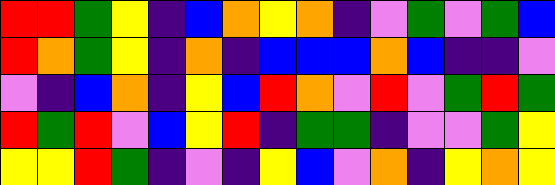[["red", "red", "green", "yellow", "indigo", "blue", "orange", "yellow", "orange", "indigo", "violet", "green", "violet", "green", "blue"], ["red", "orange", "green", "yellow", "indigo", "orange", "indigo", "blue", "blue", "blue", "orange", "blue", "indigo", "indigo", "violet"], ["violet", "indigo", "blue", "orange", "indigo", "yellow", "blue", "red", "orange", "violet", "red", "violet", "green", "red", "green"], ["red", "green", "red", "violet", "blue", "yellow", "red", "indigo", "green", "green", "indigo", "violet", "violet", "green", "yellow"], ["yellow", "yellow", "red", "green", "indigo", "violet", "indigo", "yellow", "blue", "violet", "orange", "indigo", "yellow", "orange", "yellow"]]